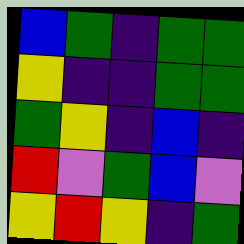[["blue", "green", "indigo", "green", "green"], ["yellow", "indigo", "indigo", "green", "green"], ["green", "yellow", "indigo", "blue", "indigo"], ["red", "violet", "green", "blue", "violet"], ["yellow", "red", "yellow", "indigo", "green"]]